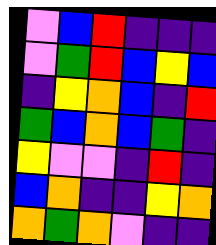[["violet", "blue", "red", "indigo", "indigo", "indigo"], ["violet", "green", "red", "blue", "yellow", "blue"], ["indigo", "yellow", "orange", "blue", "indigo", "red"], ["green", "blue", "orange", "blue", "green", "indigo"], ["yellow", "violet", "violet", "indigo", "red", "indigo"], ["blue", "orange", "indigo", "indigo", "yellow", "orange"], ["orange", "green", "orange", "violet", "indigo", "indigo"]]